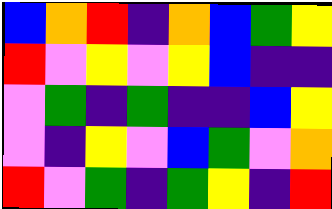[["blue", "orange", "red", "indigo", "orange", "blue", "green", "yellow"], ["red", "violet", "yellow", "violet", "yellow", "blue", "indigo", "indigo"], ["violet", "green", "indigo", "green", "indigo", "indigo", "blue", "yellow"], ["violet", "indigo", "yellow", "violet", "blue", "green", "violet", "orange"], ["red", "violet", "green", "indigo", "green", "yellow", "indigo", "red"]]